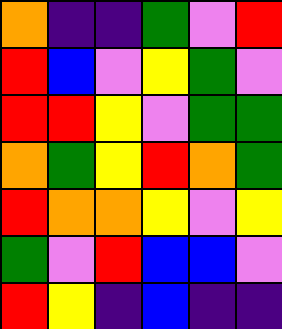[["orange", "indigo", "indigo", "green", "violet", "red"], ["red", "blue", "violet", "yellow", "green", "violet"], ["red", "red", "yellow", "violet", "green", "green"], ["orange", "green", "yellow", "red", "orange", "green"], ["red", "orange", "orange", "yellow", "violet", "yellow"], ["green", "violet", "red", "blue", "blue", "violet"], ["red", "yellow", "indigo", "blue", "indigo", "indigo"]]